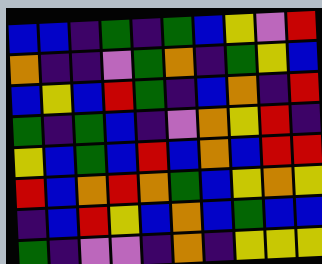[["blue", "blue", "indigo", "green", "indigo", "green", "blue", "yellow", "violet", "red"], ["orange", "indigo", "indigo", "violet", "green", "orange", "indigo", "green", "yellow", "blue"], ["blue", "yellow", "blue", "red", "green", "indigo", "blue", "orange", "indigo", "red"], ["green", "indigo", "green", "blue", "indigo", "violet", "orange", "yellow", "red", "indigo"], ["yellow", "blue", "green", "blue", "red", "blue", "orange", "blue", "red", "red"], ["red", "blue", "orange", "red", "orange", "green", "blue", "yellow", "orange", "yellow"], ["indigo", "blue", "red", "yellow", "blue", "orange", "blue", "green", "blue", "blue"], ["green", "indigo", "violet", "violet", "indigo", "orange", "indigo", "yellow", "yellow", "yellow"]]